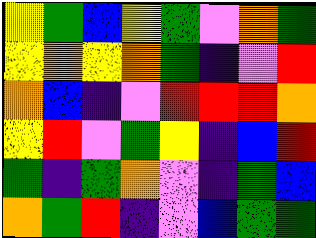[["yellow", "green", "blue", "yellow", "green", "violet", "orange", "green"], ["yellow", "orange", "yellow", "orange", "green", "indigo", "violet", "red"], ["orange", "blue", "indigo", "violet", "red", "red", "red", "orange"], ["yellow", "red", "violet", "green", "yellow", "indigo", "blue", "red"], ["green", "indigo", "green", "orange", "violet", "indigo", "green", "blue"], ["orange", "green", "red", "indigo", "violet", "blue", "green", "green"]]